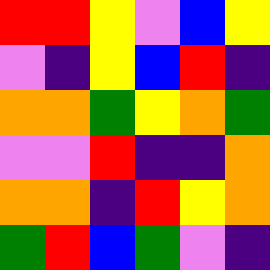[["red", "red", "yellow", "violet", "blue", "yellow"], ["violet", "indigo", "yellow", "blue", "red", "indigo"], ["orange", "orange", "green", "yellow", "orange", "green"], ["violet", "violet", "red", "indigo", "indigo", "orange"], ["orange", "orange", "indigo", "red", "yellow", "orange"], ["green", "red", "blue", "green", "violet", "indigo"]]